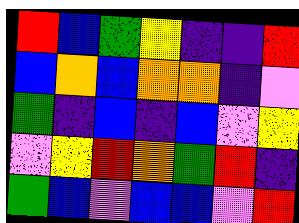[["red", "blue", "green", "yellow", "indigo", "indigo", "red"], ["blue", "orange", "blue", "orange", "orange", "indigo", "violet"], ["green", "indigo", "blue", "indigo", "blue", "violet", "yellow"], ["violet", "yellow", "red", "orange", "green", "red", "indigo"], ["green", "blue", "violet", "blue", "blue", "violet", "red"]]